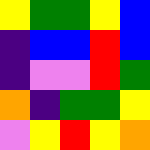[["yellow", "green", "green", "yellow", "blue"], ["indigo", "blue", "blue", "red", "blue"], ["indigo", "violet", "violet", "red", "green"], ["orange", "indigo", "green", "green", "yellow"], ["violet", "yellow", "red", "yellow", "orange"]]